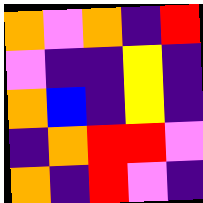[["orange", "violet", "orange", "indigo", "red"], ["violet", "indigo", "indigo", "yellow", "indigo"], ["orange", "blue", "indigo", "yellow", "indigo"], ["indigo", "orange", "red", "red", "violet"], ["orange", "indigo", "red", "violet", "indigo"]]